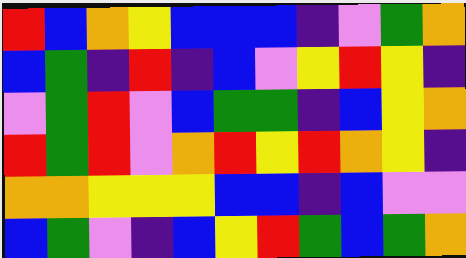[["red", "blue", "orange", "yellow", "blue", "blue", "blue", "indigo", "violet", "green", "orange"], ["blue", "green", "indigo", "red", "indigo", "blue", "violet", "yellow", "red", "yellow", "indigo"], ["violet", "green", "red", "violet", "blue", "green", "green", "indigo", "blue", "yellow", "orange"], ["red", "green", "red", "violet", "orange", "red", "yellow", "red", "orange", "yellow", "indigo"], ["orange", "orange", "yellow", "yellow", "yellow", "blue", "blue", "indigo", "blue", "violet", "violet"], ["blue", "green", "violet", "indigo", "blue", "yellow", "red", "green", "blue", "green", "orange"]]